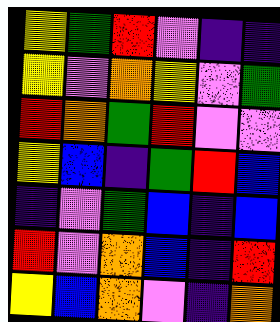[["yellow", "green", "red", "violet", "indigo", "indigo"], ["yellow", "violet", "orange", "yellow", "violet", "green"], ["red", "orange", "green", "red", "violet", "violet"], ["yellow", "blue", "indigo", "green", "red", "blue"], ["indigo", "violet", "green", "blue", "indigo", "blue"], ["red", "violet", "orange", "blue", "indigo", "red"], ["yellow", "blue", "orange", "violet", "indigo", "orange"]]